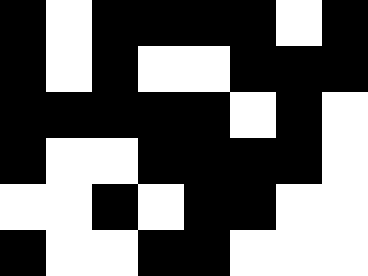[["black", "white", "black", "black", "black", "black", "white", "black"], ["black", "white", "black", "white", "white", "black", "black", "black"], ["black", "black", "black", "black", "black", "white", "black", "white"], ["black", "white", "white", "black", "black", "black", "black", "white"], ["white", "white", "black", "white", "black", "black", "white", "white"], ["black", "white", "white", "black", "black", "white", "white", "white"]]